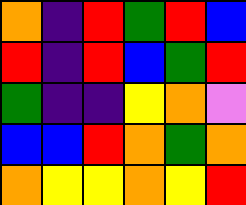[["orange", "indigo", "red", "green", "red", "blue"], ["red", "indigo", "red", "blue", "green", "red"], ["green", "indigo", "indigo", "yellow", "orange", "violet"], ["blue", "blue", "red", "orange", "green", "orange"], ["orange", "yellow", "yellow", "orange", "yellow", "red"]]